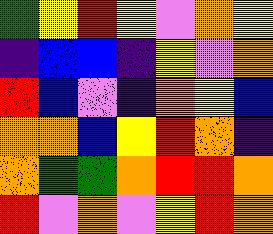[["green", "yellow", "red", "yellow", "violet", "orange", "yellow"], ["indigo", "blue", "blue", "indigo", "yellow", "violet", "orange"], ["red", "blue", "violet", "indigo", "orange", "yellow", "blue"], ["orange", "orange", "blue", "yellow", "red", "orange", "indigo"], ["orange", "green", "green", "orange", "red", "red", "orange"], ["red", "violet", "orange", "violet", "yellow", "red", "orange"]]